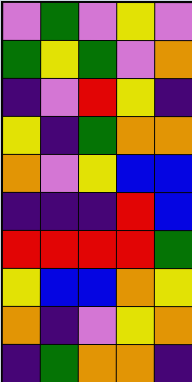[["violet", "green", "violet", "yellow", "violet"], ["green", "yellow", "green", "violet", "orange"], ["indigo", "violet", "red", "yellow", "indigo"], ["yellow", "indigo", "green", "orange", "orange"], ["orange", "violet", "yellow", "blue", "blue"], ["indigo", "indigo", "indigo", "red", "blue"], ["red", "red", "red", "red", "green"], ["yellow", "blue", "blue", "orange", "yellow"], ["orange", "indigo", "violet", "yellow", "orange"], ["indigo", "green", "orange", "orange", "indigo"]]